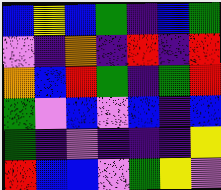[["blue", "yellow", "blue", "green", "indigo", "blue", "green"], ["violet", "indigo", "orange", "indigo", "red", "indigo", "red"], ["orange", "blue", "red", "green", "indigo", "green", "red"], ["green", "violet", "blue", "violet", "blue", "indigo", "blue"], ["green", "indigo", "violet", "indigo", "indigo", "indigo", "yellow"], ["red", "blue", "blue", "violet", "green", "yellow", "violet"]]